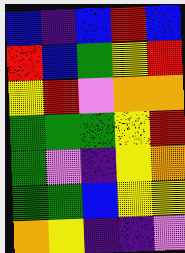[["blue", "indigo", "blue", "red", "blue"], ["red", "blue", "green", "yellow", "red"], ["yellow", "red", "violet", "orange", "orange"], ["green", "green", "green", "yellow", "red"], ["green", "violet", "indigo", "yellow", "orange"], ["green", "green", "blue", "yellow", "yellow"], ["orange", "yellow", "indigo", "indigo", "violet"]]